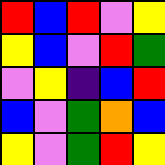[["red", "blue", "red", "violet", "yellow"], ["yellow", "blue", "violet", "red", "green"], ["violet", "yellow", "indigo", "blue", "red"], ["blue", "violet", "green", "orange", "blue"], ["yellow", "violet", "green", "red", "yellow"]]